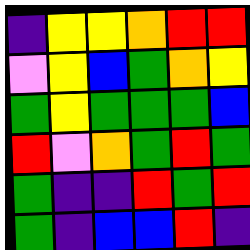[["indigo", "yellow", "yellow", "orange", "red", "red"], ["violet", "yellow", "blue", "green", "orange", "yellow"], ["green", "yellow", "green", "green", "green", "blue"], ["red", "violet", "orange", "green", "red", "green"], ["green", "indigo", "indigo", "red", "green", "red"], ["green", "indigo", "blue", "blue", "red", "indigo"]]